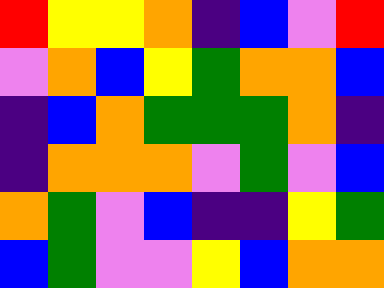[["red", "yellow", "yellow", "orange", "indigo", "blue", "violet", "red"], ["violet", "orange", "blue", "yellow", "green", "orange", "orange", "blue"], ["indigo", "blue", "orange", "green", "green", "green", "orange", "indigo"], ["indigo", "orange", "orange", "orange", "violet", "green", "violet", "blue"], ["orange", "green", "violet", "blue", "indigo", "indigo", "yellow", "green"], ["blue", "green", "violet", "violet", "yellow", "blue", "orange", "orange"]]